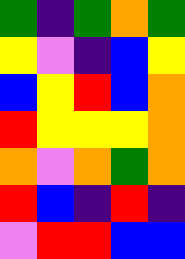[["green", "indigo", "green", "orange", "green"], ["yellow", "violet", "indigo", "blue", "yellow"], ["blue", "yellow", "red", "blue", "orange"], ["red", "yellow", "yellow", "yellow", "orange"], ["orange", "violet", "orange", "green", "orange"], ["red", "blue", "indigo", "red", "indigo"], ["violet", "red", "red", "blue", "blue"]]